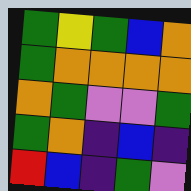[["green", "yellow", "green", "blue", "orange"], ["green", "orange", "orange", "orange", "orange"], ["orange", "green", "violet", "violet", "green"], ["green", "orange", "indigo", "blue", "indigo"], ["red", "blue", "indigo", "green", "violet"]]